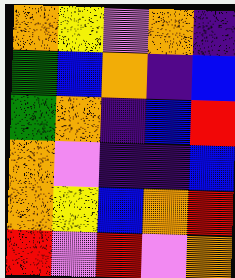[["orange", "yellow", "violet", "orange", "indigo"], ["green", "blue", "orange", "indigo", "blue"], ["green", "orange", "indigo", "blue", "red"], ["orange", "violet", "indigo", "indigo", "blue"], ["orange", "yellow", "blue", "orange", "red"], ["red", "violet", "red", "violet", "orange"]]